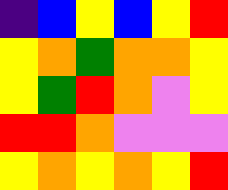[["indigo", "blue", "yellow", "blue", "yellow", "red"], ["yellow", "orange", "green", "orange", "orange", "yellow"], ["yellow", "green", "red", "orange", "violet", "yellow"], ["red", "red", "orange", "violet", "violet", "violet"], ["yellow", "orange", "yellow", "orange", "yellow", "red"]]